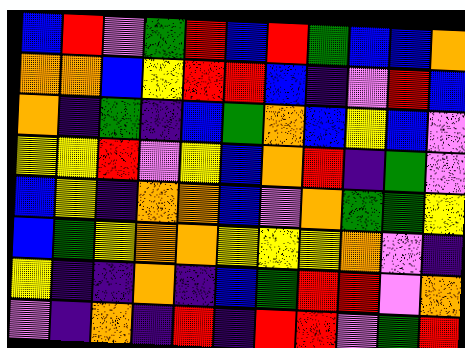[["blue", "red", "violet", "green", "red", "blue", "red", "green", "blue", "blue", "orange"], ["orange", "orange", "blue", "yellow", "red", "red", "blue", "indigo", "violet", "red", "blue"], ["orange", "indigo", "green", "indigo", "blue", "green", "orange", "blue", "yellow", "blue", "violet"], ["yellow", "yellow", "red", "violet", "yellow", "blue", "orange", "red", "indigo", "green", "violet"], ["blue", "yellow", "indigo", "orange", "orange", "blue", "violet", "orange", "green", "green", "yellow"], ["blue", "green", "yellow", "orange", "orange", "yellow", "yellow", "yellow", "orange", "violet", "indigo"], ["yellow", "indigo", "indigo", "orange", "indigo", "blue", "green", "red", "red", "violet", "orange"], ["violet", "indigo", "orange", "indigo", "red", "indigo", "red", "red", "violet", "green", "red"]]